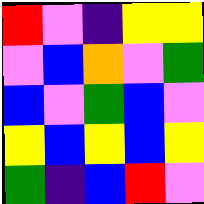[["red", "violet", "indigo", "yellow", "yellow"], ["violet", "blue", "orange", "violet", "green"], ["blue", "violet", "green", "blue", "violet"], ["yellow", "blue", "yellow", "blue", "yellow"], ["green", "indigo", "blue", "red", "violet"]]